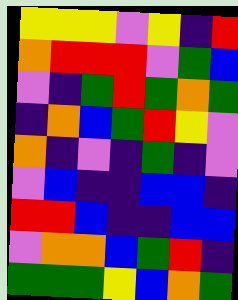[["yellow", "yellow", "yellow", "violet", "yellow", "indigo", "red"], ["orange", "red", "red", "red", "violet", "green", "blue"], ["violet", "indigo", "green", "red", "green", "orange", "green"], ["indigo", "orange", "blue", "green", "red", "yellow", "violet"], ["orange", "indigo", "violet", "indigo", "green", "indigo", "violet"], ["violet", "blue", "indigo", "indigo", "blue", "blue", "indigo"], ["red", "red", "blue", "indigo", "indigo", "blue", "blue"], ["violet", "orange", "orange", "blue", "green", "red", "indigo"], ["green", "green", "green", "yellow", "blue", "orange", "green"]]